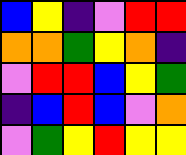[["blue", "yellow", "indigo", "violet", "red", "red"], ["orange", "orange", "green", "yellow", "orange", "indigo"], ["violet", "red", "red", "blue", "yellow", "green"], ["indigo", "blue", "red", "blue", "violet", "orange"], ["violet", "green", "yellow", "red", "yellow", "yellow"]]